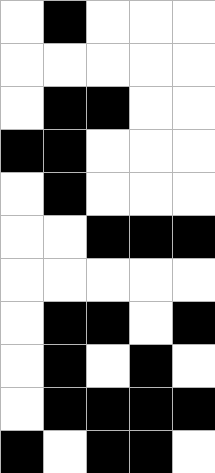[["white", "black", "white", "white", "white"], ["white", "white", "white", "white", "white"], ["white", "black", "black", "white", "white"], ["black", "black", "white", "white", "white"], ["white", "black", "white", "white", "white"], ["white", "white", "black", "black", "black"], ["white", "white", "white", "white", "white"], ["white", "black", "black", "white", "black"], ["white", "black", "white", "black", "white"], ["white", "black", "black", "black", "black"], ["black", "white", "black", "black", "white"]]